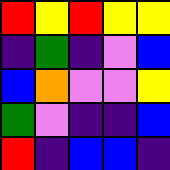[["red", "yellow", "red", "yellow", "yellow"], ["indigo", "green", "indigo", "violet", "blue"], ["blue", "orange", "violet", "violet", "yellow"], ["green", "violet", "indigo", "indigo", "blue"], ["red", "indigo", "blue", "blue", "indigo"]]